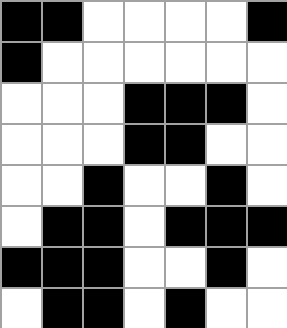[["black", "black", "white", "white", "white", "white", "black"], ["black", "white", "white", "white", "white", "white", "white"], ["white", "white", "white", "black", "black", "black", "white"], ["white", "white", "white", "black", "black", "white", "white"], ["white", "white", "black", "white", "white", "black", "white"], ["white", "black", "black", "white", "black", "black", "black"], ["black", "black", "black", "white", "white", "black", "white"], ["white", "black", "black", "white", "black", "white", "white"]]